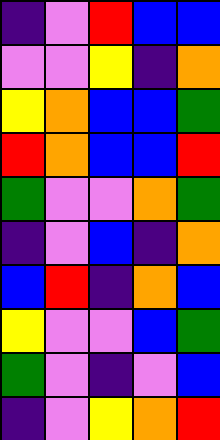[["indigo", "violet", "red", "blue", "blue"], ["violet", "violet", "yellow", "indigo", "orange"], ["yellow", "orange", "blue", "blue", "green"], ["red", "orange", "blue", "blue", "red"], ["green", "violet", "violet", "orange", "green"], ["indigo", "violet", "blue", "indigo", "orange"], ["blue", "red", "indigo", "orange", "blue"], ["yellow", "violet", "violet", "blue", "green"], ["green", "violet", "indigo", "violet", "blue"], ["indigo", "violet", "yellow", "orange", "red"]]